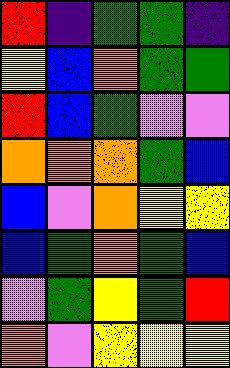[["red", "indigo", "green", "green", "indigo"], ["yellow", "blue", "orange", "green", "green"], ["red", "blue", "green", "violet", "violet"], ["orange", "orange", "orange", "green", "blue"], ["blue", "violet", "orange", "yellow", "yellow"], ["blue", "green", "orange", "green", "blue"], ["violet", "green", "yellow", "green", "red"], ["orange", "violet", "yellow", "yellow", "yellow"]]